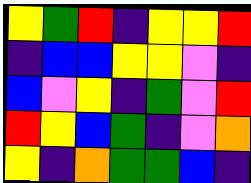[["yellow", "green", "red", "indigo", "yellow", "yellow", "red"], ["indigo", "blue", "blue", "yellow", "yellow", "violet", "indigo"], ["blue", "violet", "yellow", "indigo", "green", "violet", "red"], ["red", "yellow", "blue", "green", "indigo", "violet", "orange"], ["yellow", "indigo", "orange", "green", "green", "blue", "indigo"]]